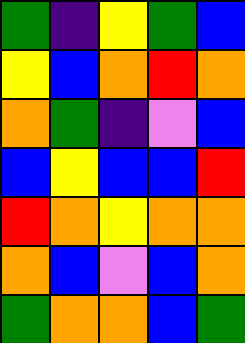[["green", "indigo", "yellow", "green", "blue"], ["yellow", "blue", "orange", "red", "orange"], ["orange", "green", "indigo", "violet", "blue"], ["blue", "yellow", "blue", "blue", "red"], ["red", "orange", "yellow", "orange", "orange"], ["orange", "blue", "violet", "blue", "orange"], ["green", "orange", "orange", "blue", "green"]]